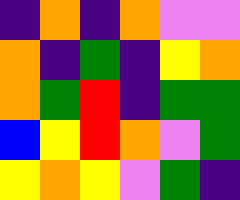[["indigo", "orange", "indigo", "orange", "violet", "violet"], ["orange", "indigo", "green", "indigo", "yellow", "orange"], ["orange", "green", "red", "indigo", "green", "green"], ["blue", "yellow", "red", "orange", "violet", "green"], ["yellow", "orange", "yellow", "violet", "green", "indigo"]]